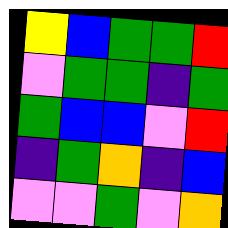[["yellow", "blue", "green", "green", "red"], ["violet", "green", "green", "indigo", "green"], ["green", "blue", "blue", "violet", "red"], ["indigo", "green", "orange", "indigo", "blue"], ["violet", "violet", "green", "violet", "orange"]]